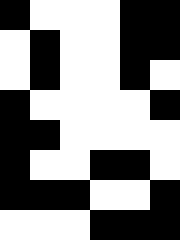[["black", "white", "white", "white", "black", "black"], ["white", "black", "white", "white", "black", "black"], ["white", "black", "white", "white", "black", "white"], ["black", "white", "white", "white", "white", "black"], ["black", "black", "white", "white", "white", "white"], ["black", "white", "white", "black", "black", "white"], ["black", "black", "black", "white", "white", "black"], ["white", "white", "white", "black", "black", "black"]]